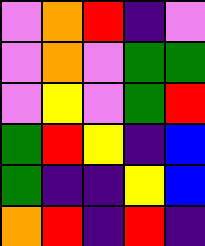[["violet", "orange", "red", "indigo", "violet"], ["violet", "orange", "violet", "green", "green"], ["violet", "yellow", "violet", "green", "red"], ["green", "red", "yellow", "indigo", "blue"], ["green", "indigo", "indigo", "yellow", "blue"], ["orange", "red", "indigo", "red", "indigo"]]